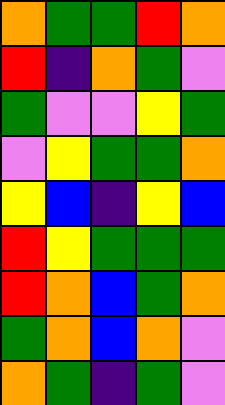[["orange", "green", "green", "red", "orange"], ["red", "indigo", "orange", "green", "violet"], ["green", "violet", "violet", "yellow", "green"], ["violet", "yellow", "green", "green", "orange"], ["yellow", "blue", "indigo", "yellow", "blue"], ["red", "yellow", "green", "green", "green"], ["red", "orange", "blue", "green", "orange"], ["green", "orange", "blue", "orange", "violet"], ["orange", "green", "indigo", "green", "violet"]]